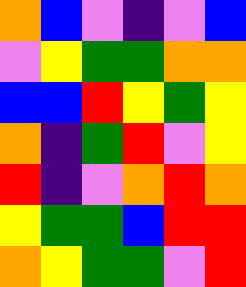[["orange", "blue", "violet", "indigo", "violet", "blue"], ["violet", "yellow", "green", "green", "orange", "orange"], ["blue", "blue", "red", "yellow", "green", "yellow"], ["orange", "indigo", "green", "red", "violet", "yellow"], ["red", "indigo", "violet", "orange", "red", "orange"], ["yellow", "green", "green", "blue", "red", "red"], ["orange", "yellow", "green", "green", "violet", "red"]]